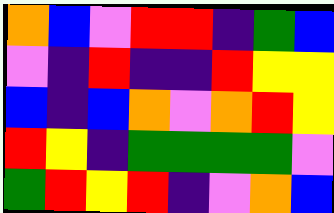[["orange", "blue", "violet", "red", "red", "indigo", "green", "blue"], ["violet", "indigo", "red", "indigo", "indigo", "red", "yellow", "yellow"], ["blue", "indigo", "blue", "orange", "violet", "orange", "red", "yellow"], ["red", "yellow", "indigo", "green", "green", "green", "green", "violet"], ["green", "red", "yellow", "red", "indigo", "violet", "orange", "blue"]]